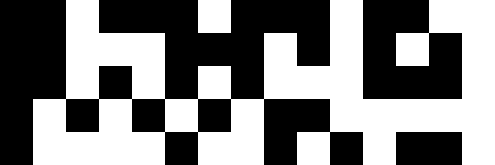[["black", "black", "white", "black", "black", "black", "white", "black", "black", "black", "white", "black", "black", "white", "white"], ["black", "black", "white", "white", "white", "black", "black", "black", "white", "black", "white", "black", "white", "black", "white"], ["black", "black", "white", "black", "white", "black", "white", "black", "white", "white", "white", "black", "black", "black", "white"], ["black", "white", "black", "white", "black", "white", "black", "white", "black", "black", "white", "white", "white", "white", "white"], ["black", "white", "white", "white", "white", "black", "white", "white", "black", "white", "black", "white", "black", "black", "white"]]